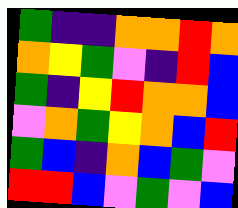[["green", "indigo", "indigo", "orange", "orange", "red", "orange"], ["orange", "yellow", "green", "violet", "indigo", "red", "blue"], ["green", "indigo", "yellow", "red", "orange", "orange", "blue"], ["violet", "orange", "green", "yellow", "orange", "blue", "red"], ["green", "blue", "indigo", "orange", "blue", "green", "violet"], ["red", "red", "blue", "violet", "green", "violet", "blue"]]